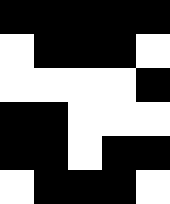[["black", "black", "black", "black", "black"], ["white", "black", "black", "black", "white"], ["white", "white", "white", "white", "black"], ["black", "black", "white", "white", "white"], ["black", "black", "white", "black", "black"], ["white", "black", "black", "black", "white"]]